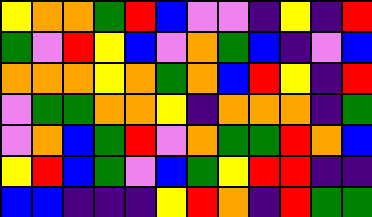[["yellow", "orange", "orange", "green", "red", "blue", "violet", "violet", "indigo", "yellow", "indigo", "red"], ["green", "violet", "red", "yellow", "blue", "violet", "orange", "green", "blue", "indigo", "violet", "blue"], ["orange", "orange", "orange", "yellow", "orange", "green", "orange", "blue", "red", "yellow", "indigo", "red"], ["violet", "green", "green", "orange", "orange", "yellow", "indigo", "orange", "orange", "orange", "indigo", "green"], ["violet", "orange", "blue", "green", "red", "violet", "orange", "green", "green", "red", "orange", "blue"], ["yellow", "red", "blue", "green", "violet", "blue", "green", "yellow", "red", "red", "indigo", "indigo"], ["blue", "blue", "indigo", "indigo", "indigo", "yellow", "red", "orange", "indigo", "red", "green", "green"]]